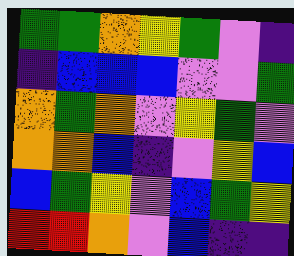[["green", "green", "orange", "yellow", "green", "violet", "indigo"], ["indigo", "blue", "blue", "blue", "violet", "violet", "green"], ["orange", "green", "orange", "violet", "yellow", "green", "violet"], ["orange", "orange", "blue", "indigo", "violet", "yellow", "blue"], ["blue", "green", "yellow", "violet", "blue", "green", "yellow"], ["red", "red", "orange", "violet", "blue", "indigo", "indigo"]]